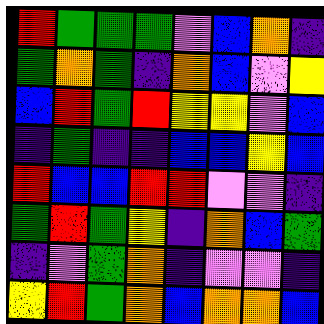[["red", "green", "green", "green", "violet", "blue", "orange", "indigo"], ["green", "orange", "green", "indigo", "orange", "blue", "violet", "yellow"], ["blue", "red", "green", "red", "yellow", "yellow", "violet", "blue"], ["indigo", "green", "indigo", "indigo", "blue", "blue", "yellow", "blue"], ["red", "blue", "blue", "red", "red", "violet", "violet", "indigo"], ["green", "red", "green", "yellow", "indigo", "orange", "blue", "green"], ["indigo", "violet", "green", "orange", "indigo", "violet", "violet", "indigo"], ["yellow", "red", "green", "orange", "blue", "orange", "orange", "blue"]]